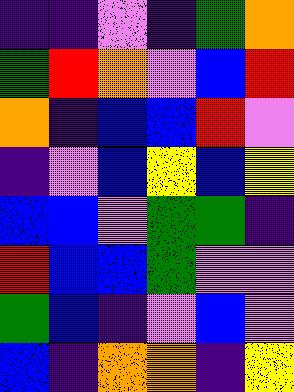[["indigo", "indigo", "violet", "indigo", "green", "orange"], ["green", "red", "orange", "violet", "blue", "red"], ["orange", "indigo", "blue", "blue", "red", "violet"], ["indigo", "violet", "blue", "yellow", "blue", "yellow"], ["blue", "blue", "violet", "green", "green", "indigo"], ["red", "blue", "blue", "green", "violet", "violet"], ["green", "blue", "indigo", "violet", "blue", "violet"], ["blue", "indigo", "orange", "orange", "indigo", "yellow"]]